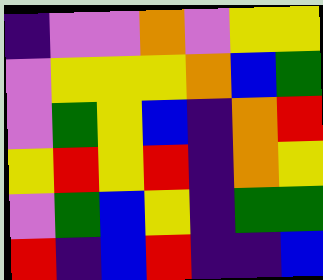[["indigo", "violet", "violet", "orange", "violet", "yellow", "yellow"], ["violet", "yellow", "yellow", "yellow", "orange", "blue", "green"], ["violet", "green", "yellow", "blue", "indigo", "orange", "red"], ["yellow", "red", "yellow", "red", "indigo", "orange", "yellow"], ["violet", "green", "blue", "yellow", "indigo", "green", "green"], ["red", "indigo", "blue", "red", "indigo", "indigo", "blue"]]